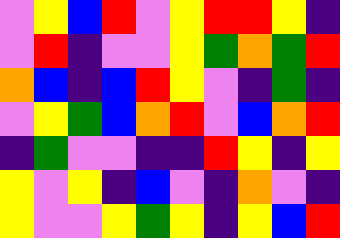[["violet", "yellow", "blue", "red", "violet", "yellow", "red", "red", "yellow", "indigo"], ["violet", "red", "indigo", "violet", "violet", "yellow", "green", "orange", "green", "red"], ["orange", "blue", "indigo", "blue", "red", "yellow", "violet", "indigo", "green", "indigo"], ["violet", "yellow", "green", "blue", "orange", "red", "violet", "blue", "orange", "red"], ["indigo", "green", "violet", "violet", "indigo", "indigo", "red", "yellow", "indigo", "yellow"], ["yellow", "violet", "yellow", "indigo", "blue", "violet", "indigo", "orange", "violet", "indigo"], ["yellow", "violet", "violet", "yellow", "green", "yellow", "indigo", "yellow", "blue", "red"]]